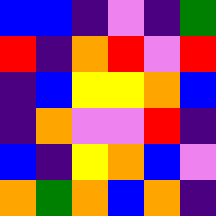[["blue", "blue", "indigo", "violet", "indigo", "green"], ["red", "indigo", "orange", "red", "violet", "red"], ["indigo", "blue", "yellow", "yellow", "orange", "blue"], ["indigo", "orange", "violet", "violet", "red", "indigo"], ["blue", "indigo", "yellow", "orange", "blue", "violet"], ["orange", "green", "orange", "blue", "orange", "indigo"]]